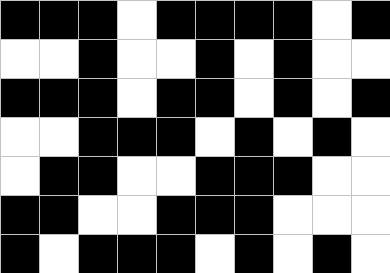[["black", "black", "black", "white", "black", "black", "black", "black", "white", "black"], ["white", "white", "black", "white", "white", "black", "white", "black", "white", "white"], ["black", "black", "black", "white", "black", "black", "white", "black", "white", "black"], ["white", "white", "black", "black", "black", "white", "black", "white", "black", "white"], ["white", "black", "black", "white", "white", "black", "black", "black", "white", "white"], ["black", "black", "white", "white", "black", "black", "black", "white", "white", "white"], ["black", "white", "black", "black", "black", "white", "black", "white", "black", "white"]]